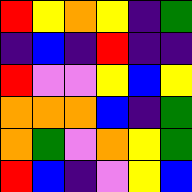[["red", "yellow", "orange", "yellow", "indigo", "green"], ["indigo", "blue", "indigo", "red", "indigo", "indigo"], ["red", "violet", "violet", "yellow", "blue", "yellow"], ["orange", "orange", "orange", "blue", "indigo", "green"], ["orange", "green", "violet", "orange", "yellow", "green"], ["red", "blue", "indigo", "violet", "yellow", "blue"]]